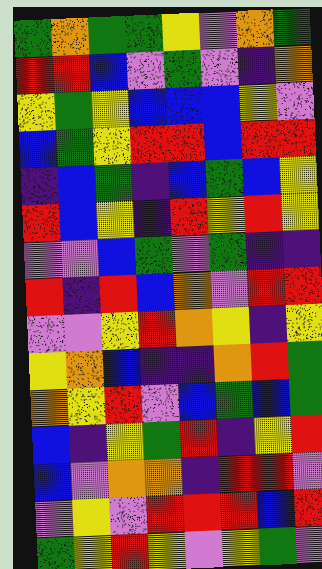[["green", "orange", "green", "green", "yellow", "violet", "orange", "green"], ["red", "red", "blue", "violet", "green", "violet", "indigo", "orange"], ["yellow", "green", "yellow", "blue", "blue", "blue", "yellow", "violet"], ["blue", "green", "yellow", "red", "red", "blue", "red", "red"], ["indigo", "blue", "green", "indigo", "blue", "green", "blue", "yellow"], ["red", "blue", "yellow", "indigo", "red", "yellow", "red", "yellow"], ["violet", "violet", "blue", "green", "violet", "green", "indigo", "indigo"], ["red", "indigo", "red", "blue", "orange", "violet", "red", "red"], ["violet", "violet", "yellow", "red", "orange", "yellow", "indigo", "yellow"], ["yellow", "orange", "blue", "indigo", "indigo", "orange", "red", "green"], ["orange", "yellow", "red", "violet", "blue", "green", "blue", "green"], ["blue", "indigo", "yellow", "green", "red", "indigo", "yellow", "red"], ["blue", "violet", "orange", "orange", "indigo", "red", "red", "violet"], ["violet", "yellow", "violet", "red", "red", "red", "blue", "red"], ["green", "yellow", "red", "yellow", "violet", "yellow", "green", "violet"]]